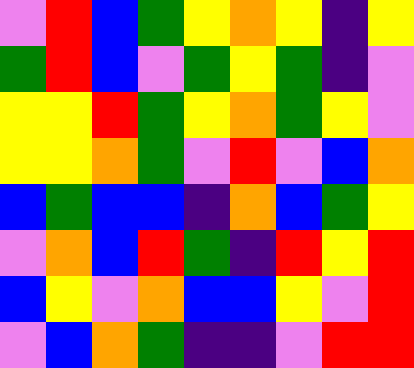[["violet", "red", "blue", "green", "yellow", "orange", "yellow", "indigo", "yellow"], ["green", "red", "blue", "violet", "green", "yellow", "green", "indigo", "violet"], ["yellow", "yellow", "red", "green", "yellow", "orange", "green", "yellow", "violet"], ["yellow", "yellow", "orange", "green", "violet", "red", "violet", "blue", "orange"], ["blue", "green", "blue", "blue", "indigo", "orange", "blue", "green", "yellow"], ["violet", "orange", "blue", "red", "green", "indigo", "red", "yellow", "red"], ["blue", "yellow", "violet", "orange", "blue", "blue", "yellow", "violet", "red"], ["violet", "blue", "orange", "green", "indigo", "indigo", "violet", "red", "red"]]